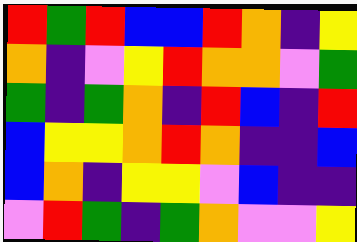[["red", "green", "red", "blue", "blue", "red", "orange", "indigo", "yellow"], ["orange", "indigo", "violet", "yellow", "red", "orange", "orange", "violet", "green"], ["green", "indigo", "green", "orange", "indigo", "red", "blue", "indigo", "red"], ["blue", "yellow", "yellow", "orange", "red", "orange", "indigo", "indigo", "blue"], ["blue", "orange", "indigo", "yellow", "yellow", "violet", "blue", "indigo", "indigo"], ["violet", "red", "green", "indigo", "green", "orange", "violet", "violet", "yellow"]]